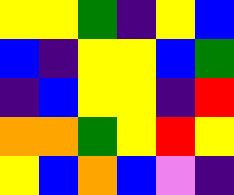[["yellow", "yellow", "green", "indigo", "yellow", "blue"], ["blue", "indigo", "yellow", "yellow", "blue", "green"], ["indigo", "blue", "yellow", "yellow", "indigo", "red"], ["orange", "orange", "green", "yellow", "red", "yellow"], ["yellow", "blue", "orange", "blue", "violet", "indigo"]]